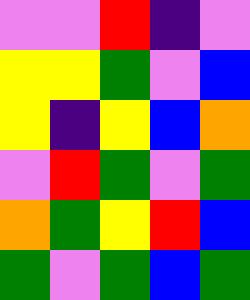[["violet", "violet", "red", "indigo", "violet"], ["yellow", "yellow", "green", "violet", "blue"], ["yellow", "indigo", "yellow", "blue", "orange"], ["violet", "red", "green", "violet", "green"], ["orange", "green", "yellow", "red", "blue"], ["green", "violet", "green", "blue", "green"]]